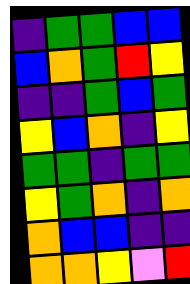[["indigo", "green", "green", "blue", "blue"], ["blue", "orange", "green", "red", "yellow"], ["indigo", "indigo", "green", "blue", "green"], ["yellow", "blue", "orange", "indigo", "yellow"], ["green", "green", "indigo", "green", "green"], ["yellow", "green", "orange", "indigo", "orange"], ["orange", "blue", "blue", "indigo", "indigo"], ["orange", "orange", "yellow", "violet", "red"]]